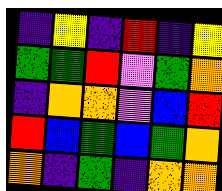[["indigo", "yellow", "indigo", "red", "indigo", "yellow"], ["green", "green", "red", "violet", "green", "orange"], ["indigo", "orange", "orange", "violet", "blue", "red"], ["red", "blue", "green", "blue", "green", "orange"], ["orange", "indigo", "green", "indigo", "orange", "orange"]]